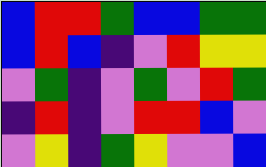[["blue", "red", "red", "green", "blue", "blue", "green", "green"], ["blue", "red", "blue", "indigo", "violet", "red", "yellow", "yellow"], ["violet", "green", "indigo", "violet", "green", "violet", "red", "green"], ["indigo", "red", "indigo", "violet", "red", "red", "blue", "violet"], ["violet", "yellow", "indigo", "green", "yellow", "violet", "violet", "blue"]]